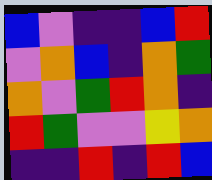[["blue", "violet", "indigo", "indigo", "blue", "red"], ["violet", "orange", "blue", "indigo", "orange", "green"], ["orange", "violet", "green", "red", "orange", "indigo"], ["red", "green", "violet", "violet", "yellow", "orange"], ["indigo", "indigo", "red", "indigo", "red", "blue"]]